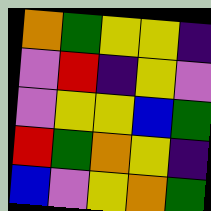[["orange", "green", "yellow", "yellow", "indigo"], ["violet", "red", "indigo", "yellow", "violet"], ["violet", "yellow", "yellow", "blue", "green"], ["red", "green", "orange", "yellow", "indigo"], ["blue", "violet", "yellow", "orange", "green"]]